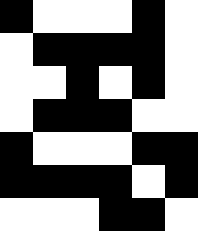[["black", "white", "white", "white", "black", "white"], ["white", "black", "black", "black", "black", "white"], ["white", "white", "black", "white", "black", "white"], ["white", "black", "black", "black", "white", "white"], ["black", "white", "white", "white", "black", "black"], ["black", "black", "black", "black", "white", "black"], ["white", "white", "white", "black", "black", "white"]]